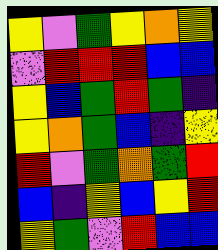[["yellow", "violet", "green", "yellow", "orange", "yellow"], ["violet", "red", "red", "red", "blue", "blue"], ["yellow", "blue", "green", "red", "green", "indigo"], ["yellow", "orange", "green", "blue", "indigo", "yellow"], ["red", "violet", "green", "orange", "green", "red"], ["blue", "indigo", "yellow", "blue", "yellow", "red"], ["yellow", "green", "violet", "red", "blue", "blue"]]